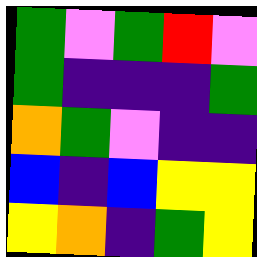[["green", "violet", "green", "red", "violet"], ["green", "indigo", "indigo", "indigo", "green"], ["orange", "green", "violet", "indigo", "indigo"], ["blue", "indigo", "blue", "yellow", "yellow"], ["yellow", "orange", "indigo", "green", "yellow"]]